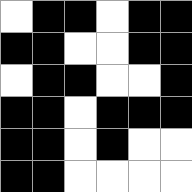[["white", "black", "black", "white", "black", "black"], ["black", "black", "white", "white", "black", "black"], ["white", "black", "black", "white", "white", "black"], ["black", "black", "white", "black", "black", "black"], ["black", "black", "white", "black", "white", "white"], ["black", "black", "white", "white", "white", "white"]]